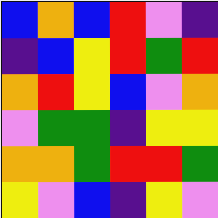[["blue", "orange", "blue", "red", "violet", "indigo"], ["indigo", "blue", "yellow", "red", "green", "red"], ["orange", "red", "yellow", "blue", "violet", "orange"], ["violet", "green", "green", "indigo", "yellow", "yellow"], ["orange", "orange", "green", "red", "red", "green"], ["yellow", "violet", "blue", "indigo", "yellow", "violet"]]